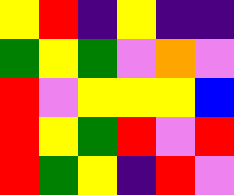[["yellow", "red", "indigo", "yellow", "indigo", "indigo"], ["green", "yellow", "green", "violet", "orange", "violet"], ["red", "violet", "yellow", "yellow", "yellow", "blue"], ["red", "yellow", "green", "red", "violet", "red"], ["red", "green", "yellow", "indigo", "red", "violet"]]